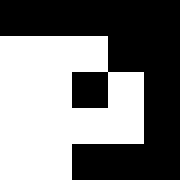[["black", "black", "black", "black", "black"], ["white", "white", "white", "black", "black"], ["white", "white", "black", "white", "black"], ["white", "white", "white", "white", "black"], ["white", "white", "black", "black", "black"]]